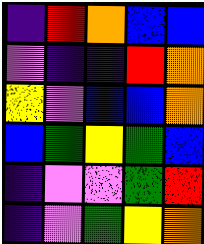[["indigo", "red", "orange", "blue", "blue"], ["violet", "indigo", "indigo", "red", "orange"], ["yellow", "violet", "blue", "blue", "orange"], ["blue", "green", "yellow", "green", "blue"], ["indigo", "violet", "violet", "green", "red"], ["indigo", "violet", "green", "yellow", "orange"]]